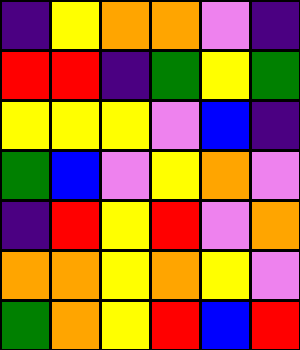[["indigo", "yellow", "orange", "orange", "violet", "indigo"], ["red", "red", "indigo", "green", "yellow", "green"], ["yellow", "yellow", "yellow", "violet", "blue", "indigo"], ["green", "blue", "violet", "yellow", "orange", "violet"], ["indigo", "red", "yellow", "red", "violet", "orange"], ["orange", "orange", "yellow", "orange", "yellow", "violet"], ["green", "orange", "yellow", "red", "blue", "red"]]